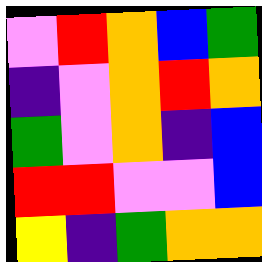[["violet", "red", "orange", "blue", "green"], ["indigo", "violet", "orange", "red", "orange"], ["green", "violet", "orange", "indigo", "blue"], ["red", "red", "violet", "violet", "blue"], ["yellow", "indigo", "green", "orange", "orange"]]